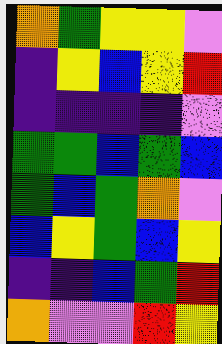[["orange", "green", "yellow", "yellow", "violet"], ["indigo", "yellow", "blue", "yellow", "red"], ["indigo", "indigo", "indigo", "indigo", "violet"], ["green", "green", "blue", "green", "blue"], ["green", "blue", "green", "orange", "violet"], ["blue", "yellow", "green", "blue", "yellow"], ["indigo", "indigo", "blue", "green", "red"], ["orange", "violet", "violet", "red", "yellow"]]